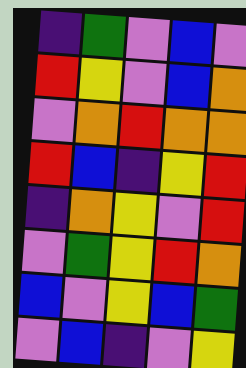[["indigo", "green", "violet", "blue", "violet"], ["red", "yellow", "violet", "blue", "orange"], ["violet", "orange", "red", "orange", "orange"], ["red", "blue", "indigo", "yellow", "red"], ["indigo", "orange", "yellow", "violet", "red"], ["violet", "green", "yellow", "red", "orange"], ["blue", "violet", "yellow", "blue", "green"], ["violet", "blue", "indigo", "violet", "yellow"]]